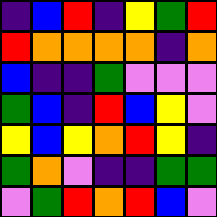[["indigo", "blue", "red", "indigo", "yellow", "green", "red"], ["red", "orange", "orange", "orange", "orange", "indigo", "orange"], ["blue", "indigo", "indigo", "green", "violet", "violet", "violet"], ["green", "blue", "indigo", "red", "blue", "yellow", "violet"], ["yellow", "blue", "yellow", "orange", "red", "yellow", "indigo"], ["green", "orange", "violet", "indigo", "indigo", "green", "green"], ["violet", "green", "red", "orange", "red", "blue", "violet"]]